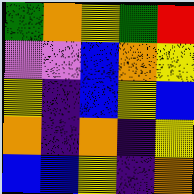[["green", "orange", "yellow", "green", "red"], ["violet", "violet", "blue", "orange", "yellow"], ["yellow", "indigo", "blue", "yellow", "blue"], ["orange", "indigo", "orange", "indigo", "yellow"], ["blue", "blue", "yellow", "indigo", "orange"]]